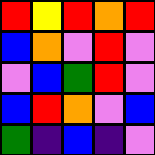[["red", "yellow", "red", "orange", "red"], ["blue", "orange", "violet", "red", "violet"], ["violet", "blue", "green", "red", "violet"], ["blue", "red", "orange", "violet", "blue"], ["green", "indigo", "blue", "indigo", "violet"]]